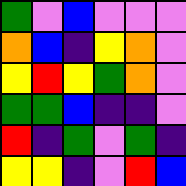[["green", "violet", "blue", "violet", "violet", "violet"], ["orange", "blue", "indigo", "yellow", "orange", "violet"], ["yellow", "red", "yellow", "green", "orange", "violet"], ["green", "green", "blue", "indigo", "indigo", "violet"], ["red", "indigo", "green", "violet", "green", "indigo"], ["yellow", "yellow", "indigo", "violet", "red", "blue"]]